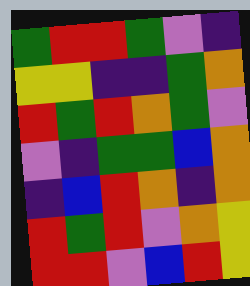[["green", "red", "red", "green", "violet", "indigo"], ["yellow", "yellow", "indigo", "indigo", "green", "orange"], ["red", "green", "red", "orange", "green", "violet"], ["violet", "indigo", "green", "green", "blue", "orange"], ["indigo", "blue", "red", "orange", "indigo", "orange"], ["red", "green", "red", "violet", "orange", "yellow"], ["red", "red", "violet", "blue", "red", "yellow"]]